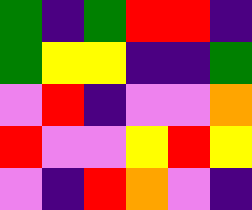[["green", "indigo", "green", "red", "red", "indigo"], ["green", "yellow", "yellow", "indigo", "indigo", "green"], ["violet", "red", "indigo", "violet", "violet", "orange"], ["red", "violet", "violet", "yellow", "red", "yellow"], ["violet", "indigo", "red", "orange", "violet", "indigo"]]